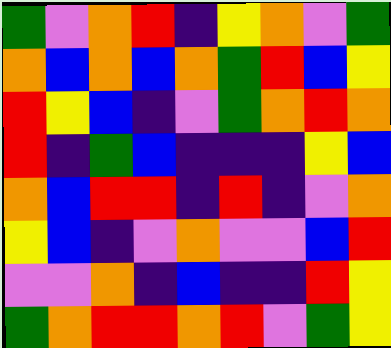[["green", "violet", "orange", "red", "indigo", "yellow", "orange", "violet", "green"], ["orange", "blue", "orange", "blue", "orange", "green", "red", "blue", "yellow"], ["red", "yellow", "blue", "indigo", "violet", "green", "orange", "red", "orange"], ["red", "indigo", "green", "blue", "indigo", "indigo", "indigo", "yellow", "blue"], ["orange", "blue", "red", "red", "indigo", "red", "indigo", "violet", "orange"], ["yellow", "blue", "indigo", "violet", "orange", "violet", "violet", "blue", "red"], ["violet", "violet", "orange", "indigo", "blue", "indigo", "indigo", "red", "yellow"], ["green", "orange", "red", "red", "orange", "red", "violet", "green", "yellow"]]